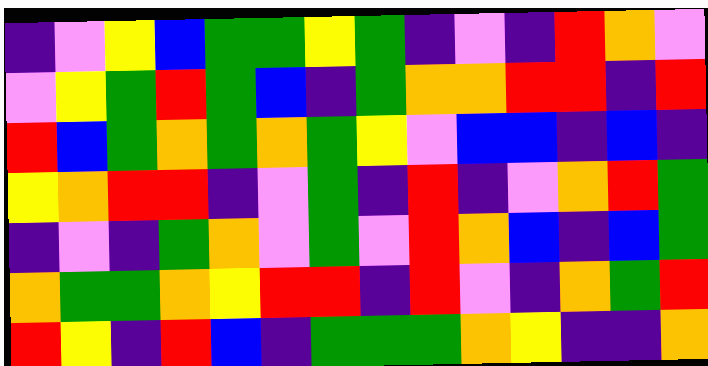[["indigo", "violet", "yellow", "blue", "green", "green", "yellow", "green", "indigo", "violet", "indigo", "red", "orange", "violet"], ["violet", "yellow", "green", "red", "green", "blue", "indigo", "green", "orange", "orange", "red", "red", "indigo", "red"], ["red", "blue", "green", "orange", "green", "orange", "green", "yellow", "violet", "blue", "blue", "indigo", "blue", "indigo"], ["yellow", "orange", "red", "red", "indigo", "violet", "green", "indigo", "red", "indigo", "violet", "orange", "red", "green"], ["indigo", "violet", "indigo", "green", "orange", "violet", "green", "violet", "red", "orange", "blue", "indigo", "blue", "green"], ["orange", "green", "green", "orange", "yellow", "red", "red", "indigo", "red", "violet", "indigo", "orange", "green", "red"], ["red", "yellow", "indigo", "red", "blue", "indigo", "green", "green", "green", "orange", "yellow", "indigo", "indigo", "orange"]]